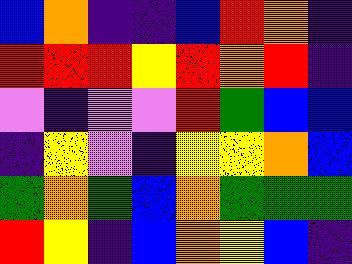[["blue", "orange", "indigo", "indigo", "blue", "red", "orange", "indigo"], ["red", "red", "red", "yellow", "red", "orange", "red", "indigo"], ["violet", "indigo", "violet", "violet", "red", "green", "blue", "blue"], ["indigo", "yellow", "violet", "indigo", "yellow", "yellow", "orange", "blue"], ["green", "orange", "green", "blue", "orange", "green", "green", "green"], ["red", "yellow", "indigo", "blue", "orange", "yellow", "blue", "indigo"]]